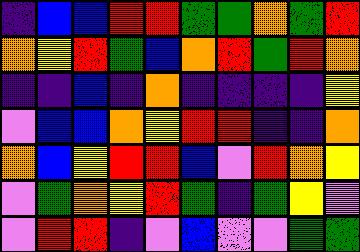[["indigo", "blue", "blue", "red", "red", "green", "green", "orange", "green", "red"], ["orange", "yellow", "red", "green", "blue", "orange", "red", "green", "red", "orange"], ["indigo", "indigo", "blue", "indigo", "orange", "indigo", "indigo", "indigo", "indigo", "yellow"], ["violet", "blue", "blue", "orange", "yellow", "red", "red", "indigo", "indigo", "orange"], ["orange", "blue", "yellow", "red", "red", "blue", "violet", "red", "orange", "yellow"], ["violet", "green", "orange", "yellow", "red", "green", "indigo", "green", "yellow", "violet"], ["violet", "red", "red", "indigo", "violet", "blue", "violet", "violet", "green", "green"]]